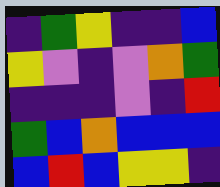[["indigo", "green", "yellow", "indigo", "indigo", "blue"], ["yellow", "violet", "indigo", "violet", "orange", "green"], ["indigo", "indigo", "indigo", "violet", "indigo", "red"], ["green", "blue", "orange", "blue", "blue", "blue"], ["blue", "red", "blue", "yellow", "yellow", "indigo"]]